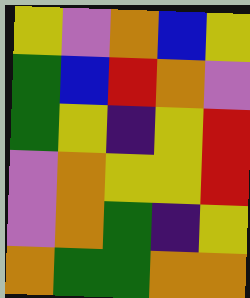[["yellow", "violet", "orange", "blue", "yellow"], ["green", "blue", "red", "orange", "violet"], ["green", "yellow", "indigo", "yellow", "red"], ["violet", "orange", "yellow", "yellow", "red"], ["violet", "orange", "green", "indigo", "yellow"], ["orange", "green", "green", "orange", "orange"]]